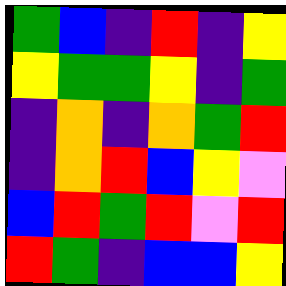[["green", "blue", "indigo", "red", "indigo", "yellow"], ["yellow", "green", "green", "yellow", "indigo", "green"], ["indigo", "orange", "indigo", "orange", "green", "red"], ["indigo", "orange", "red", "blue", "yellow", "violet"], ["blue", "red", "green", "red", "violet", "red"], ["red", "green", "indigo", "blue", "blue", "yellow"]]